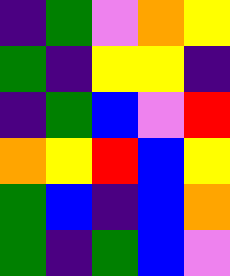[["indigo", "green", "violet", "orange", "yellow"], ["green", "indigo", "yellow", "yellow", "indigo"], ["indigo", "green", "blue", "violet", "red"], ["orange", "yellow", "red", "blue", "yellow"], ["green", "blue", "indigo", "blue", "orange"], ["green", "indigo", "green", "blue", "violet"]]